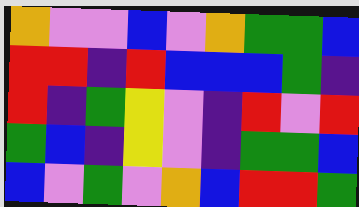[["orange", "violet", "violet", "blue", "violet", "orange", "green", "green", "blue"], ["red", "red", "indigo", "red", "blue", "blue", "blue", "green", "indigo"], ["red", "indigo", "green", "yellow", "violet", "indigo", "red", "violet", "red"], ["green", "blue", "indigo", "yellow", "violet", "indigo", "green", "green", "blue"], ["blue", "violet", "green", "violet", "orange", "blue", "red", "red", "green"]]